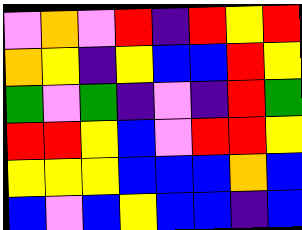[["violet", "orange", "violet", "red", "indigo", "red", "yellow", "red"], ["orange", "yellow", "indigo", "yellow", "blue", "blue", "red", "yellow"], ["green", "violet", "green", "indigo", "violet", "indigo", "red", "green"], ["red", "red", "yellow", "blue", "violet", "red", "red", "yellow"], ["yellow", "yellow", "yellow", "blue", "blue", "blue", "orange", "blue"], ["blue", "violet", "blue", "yellow", "blue", "blue", "indigo", "blue"]]